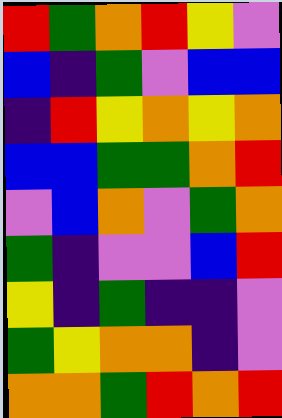[["red", "green", "orange", "red", "yellow", "violet"], ["blue", "indigo", "green", "violet", "blue", "blue"], ["indigo", "red", "yellow", "orange", "yellow", "orange"], ["blue", "blue", "green", "green", "orange", "red"], ["violet", "blue", "orange", "violet", "green", "orange"], ["green", "indigo", "violet", "violet", "blue", "red"], ["yellow", "indigo", "green", "indigo", "indigo", "violet"], ["green", "yellow", "orange", "orange", "indigo", "violet"], ["orange", "orange", "green", "red", "orange", "red"]]